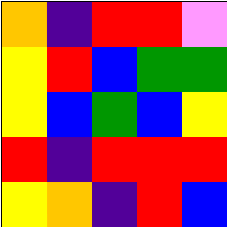[["orange", "indigo", "red", "red", "violet"], ["yellow", "red", "blue", "green", "green"], ["yellow", "blue", "green", "blue", "yellow"], ["red", "indigo", "red", "red", "red"], ["yellow", "orange", "indigo", "red", "blue"]]